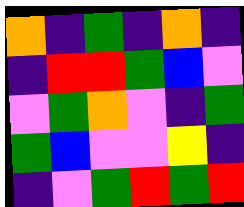[["orange", "indigo", "green", "indigo", "orange", "indigo"], ["indigo", "red", "red", "green", "blue", "violet"], ["violet", "green", "orange", "violet", "indigo", "green"], ["green", "blue", "violet", "violet", "yellow", "indigo"], ["indigo", "violet", "green", "red", "green", "red"]]